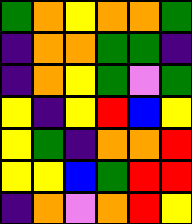[["green", "orange", "yellow", "orange", "orange", "green"], ["indigo", "orange", "orange", "green", "green", "indigo"], ["indigo", "orange", "yellow", "green", "violet", "green"], ["yellow", "indigo", "yellow", "red", "blue", "yellow"], ["yellow", "green", "indigo", "orange", "orange", "red"], ["yellow", "yellow", "blue", "green", "red", "red"], ["indigo", "orange", "violet", "orange", "red", "yellow"]]